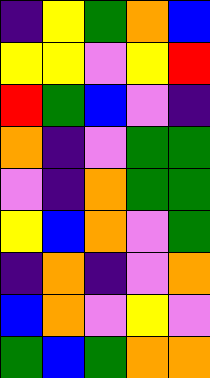[["indigo", "yellow", "green", "orange", "blue"], ["yellow", "yellow", "violet", "yellow", "red"], ["red", "green", "blue", "violet", "indigo"], ["orange", "indigo", "violet", "green", "green"], ["violet", "indigo", "orange", "green", "green"], ["yellow", "blue", "orange", "violet", "green"], ["indigo", "orange", "indigo", "violet", "orange"], ["blue", "orange", "violet", "yellow", "violet"], ["green", "blue", "green", "orange", "orange"]]